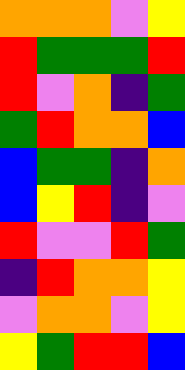[["orange", "orange", "orange", "violet", "yellow"], ["red", "green", "green", "green", "red"], ["red", "violet", "orange", "indigo", "green"], ["green", "red", "orange", "orange", "blue"], ["blue", "green", "green", "indigo", "orange"], ["blue", "yellow", "red", "indigo", "violet"], ["red", "violet", "violet", "red", "green"], ["indigo", "red", "orange", "orange", "yellow"], ["violet", "orange", "orange", "violet", "yellow"], ["yellow", "green", "red", "red", "blue"]]